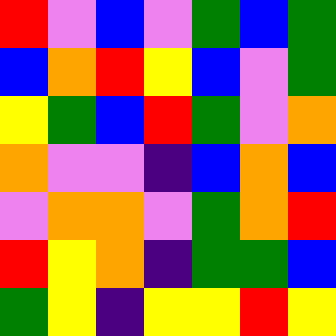[["red", "violet", "blue", "violet", "green", "blue", "green"], ["blue", "orange", "red", "yellow", "blue", "violet", "green"], ["yellow", "green", "blue", "red", "green", "violet", "orange"], ["orange", "violet", "violet", "indigo", "blue", "orange", "blue"], ["violet", "orange", "orange", "violet", "green", "orange", "red"], ["red", "yellow", "orange", "indigo", "green", "green", "blue"], ["green", "yellow", "indigo", "yellow", "yellow", "red", "yellow"]]